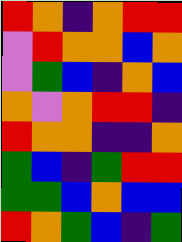[["red", "orange", "indigo", "orange", "red", "red"], ["violet", "red", "orange", "orange", "blue", "orange"], ["violet", "green", "blue", "indigo", "orange", "blue"], ["orange", "violet", "orange", "red", "red", "indigo"], ["red", "orange", "orange", "indigo", "indigo", "orange"], ["green", "blue", "indigo", "green", "red", "red"], ["green", "green", "blue", "orange", "blue", "blue"], ["red", "orange", "green", "blue", "indigo", "green"]]